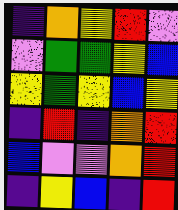[["indigo", "orange", "yellow", "red", "violet"], ["violet", "green", "green", "yellow", "blue"], ["yellow", "green", "yellow", "blue", "yellow"], ["indigo", "red", "indigo", "orange", "red"], ["blue", "violet", "violet", "orange", "red"], ["indigo", "yellow", "blue", "indigo", "red"]]